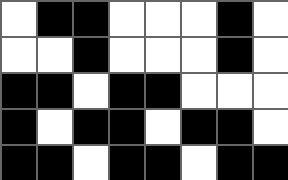[["white", "black", "black", "white", "white", "white", "black", "white"], ["white", "white", "black", "white", "white", "white", "black", "white"], ["black", "black", "white", "black", "black", "white", "white", "white"], ["black", "white", "black", "black", "white", "black", "black", "white"], ["black", "black", "white", "black", "black", "white", "black", "black"]]